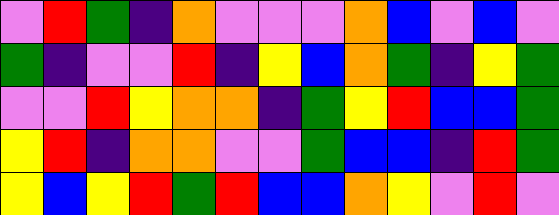[["violet", "red", "green", "indigo", "orange", "violet", "violet", "violet", "orange", "blue", "violet", "blue", "violet"], ["green", "indigo", "violet", "violet", "red", "indigo", "yellow", "blue", "orange", "green", "indigo", "yellow", "green"], ["violet", "violet", "red", "yellow", "orange", "orange", "indigo", "green", "yellow", "red", "blue", "blue", "green"], ["yellow", "red", "indigo", "orange", "orange", "violet", "violet", "green", "blue", "blue", "indigo", "red", "green"], ["yellow", "blue", "yellow", "red", "green", "red", "blue", "blue", "orange", "yellow", "violet", "red", "violet"]]